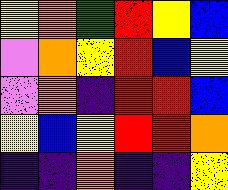[["yellow", "orange", "green", "red", "yellow", "blue"], ["violet", "orange", "yellow", "red", "blue", "yellow"], ["violet", "orange", "indigo", "red", "red", "blue"], ["yellow", "blue", "yellow", "red", "red", "orange"], ["indigo", "indigo", "orange", "indigo", "indigo", "yellow"]]